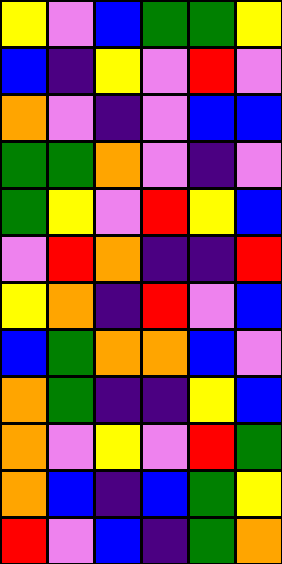[["yellow", "violet", "blue", "green", "green", "yellow"], ["blue", "indigo", "yellow", "violet", "red", "violet"], ["orange", "violet", "indigo", "violet", "blue", "blue"], ["green", "green", "orange", "violet", "indigo", "violet"], ["green", "yellow", "violet", "red", "yellow", "blue"], ["violet", "red", "orange", "indigo", "indigo", "red"], ["yellow", "orange", "indigo", "red", "violet", "blue"], ["blue", "green", "orange", "orange", "blue", "violet"], ["orange", "green", "indigo", "indigo", "yellow", "blue"], ["orange", "violet", "yellow", "violet", "red", "green"], ["orange", "blue", "indigo", "blue", "green", "yellow"], ["red", "violet", "blue", "indigo", "green", "orange"]]